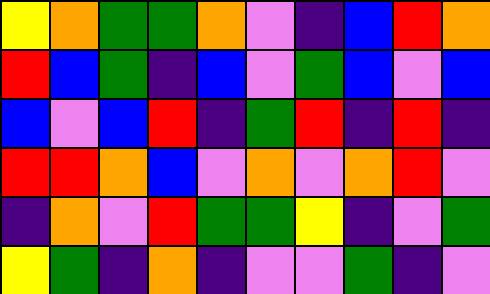[["yellow", "orange", "green", "green", "orange", "violet", "indigo", "blue", "red", "orange"], ["red", "blue", "green", "indigo", "blue", "violet", "green", "blue", "violet", "blue"], ["blue", "violet", "blue", "red", "indigo", "green", "red", "indigo", "red", "indigo"], ["red", "red", "orange", "blue", "violet", "orange", "violet", "orange", "red", "violet"], ["indigo", "orange", "violet", "red", "green", "green", "yellow", "indigo", "violet", "green"], ["yellow", "green", "indigo", "orange", "indigo", "violet", "violet", "green", "indigo", "violet"]]